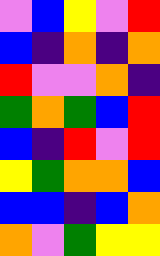[["violet", "blue", "yellow", "violet", "red"], ["blue", "indigo", "orange", "indigo", "orange"], ["red", "violet", "violet", "orange", "indigo"], ["green", "orange", "green", "blue", "red"], ["blue", "indigo", "red", "violet", "red"], ["yellow", "green", "orange", "orange", "blue"], ["blue", "blue", "indigo", "blue", "orange"], ["orange", "violet", "green", "yellow", "yellow"]]